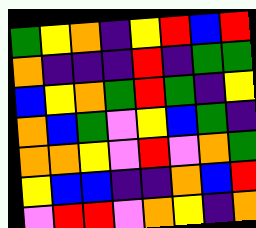[["green", "yellow", "orange", "indigo", "yellow", "red", "blue", "red"], ["orange", "indigo", "indigo", "indigo", "red", "indigo", "green", "green"], ["blue", "yellow", "orange", "green", "red", "green", "indigo", "yellow"], ["orange", "blue", "green", "violet", "yellow", "blue", "green", "indigo"], ["orange", "orange", "yellow", "violet", "red", "violet", "orange", "green"], ["yellow", "blue", "blue", "indigo", "indigo", "orange", "blue", "red"], ["violet", "red", "red", "violet", "orange", "yellow", "indigo", "orange"]]